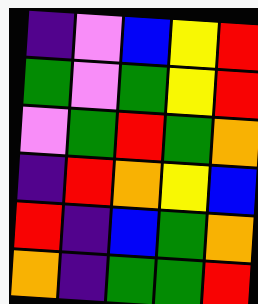[["indigo", "violet", "blue", "yellow", "red"], ["green", "violet", "green", "yellow", "red"], ["violet", "green", "red", "green", "orange"], ["indigo", "red", "orange", "yellow", "blue"], ["red", "indigo", "blue", "green", "orange"], ["orange", "indigo", "green", "green", "red"]]